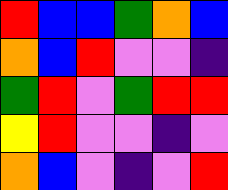[["red", "blue", "blue", "green", "orange", "blue"], ["orange", "blue", "red", "violet", "violet", "indigo"], ["green", "red", "violet", "green", "red", "red"], ["yellow", "red", "violet", "violet", "indigo", "violet"], ["orange", "blue", "violet", "indigo", "violet", "red"]]